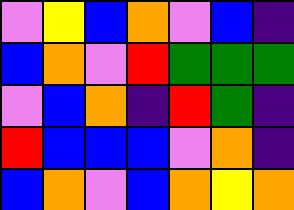[["violet", "yellow", "blue", "orange", "violet", "blue", "indigo"], ["blue", "orange", "violet", "red", "green", "green", "green"], ["violet", "blue", "orange", "indigo", "red", "green", "indigo"], ["red", "blue", "blue", "blue", "violet", "orange", "indigo"], ["blue", "orange", "violet", "blue", "orange", "yellow", "orange"]]